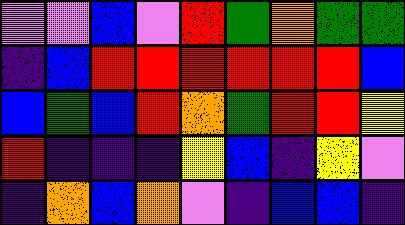[["violet", "violet", "blue", "violet", "red", "green", "orange", "green", "green"], ["indigo", "blue", "red", "red", "red", "red", "red", "red", "blue"], ["blue", "green", "blue", "red", "orange", "green", "red", "red", "yellow"], ["red", "indigo", "indigo", "indigo", "yellow", "blue", "indigo", "yellow", "violet"], ["indigo", "orange", "blue", "orange", "violet", "indigo", "blue", "blue", "indigo"]]